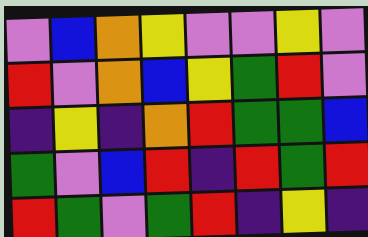[["violet", "blue", "orange", "yellow", "violet", "violet", "yellow", "violet"], ["red", "violet", "orange", "blue", "yellow", "green", "red", "violet"], ["indigo", "yellow", "indigo", "orange", "red", "green", "green", "blue"], ["green", "violet", "blue", "red", "indigo", "red", "green", "red"], ["red", "green", "violet", "green", "red", "indigo", "yellow", "indigo"]]